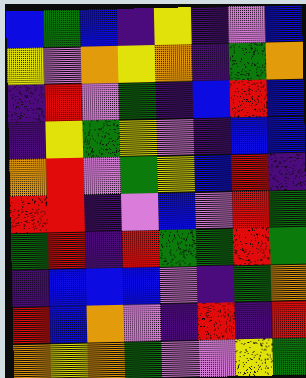[["blue", "green", "blue", "indigo", "yellow", "indigo", "violet", "blue"], ["yellow", "violet", "orange", "yellow", "orange", "indigo", "green", "orange"], ["indigo", "red", "violet", "green", "indigo", "blue", "red", "blue"], ["indigo", "yellow", "green", "yellow", "violet", "indigo", "blue", "blue"], ["orange", "red", "violet", "green", "yellow", "blue", "red", "indigo"], ["red", "red", "indigo", "violet", "blue", "violet", "red", "green"], ["green", "red", "indigo", "red", "green", "green", "red", "green"], ["indigo", "blue", "blue", "blue", "violet", "indigo", "green", "orange"], ["red", "blue", "orange", "violet", "indigo", "red", "indigo", "red"], ["orange", "yellow", "orange", "green", "violet", "violet", "yellow", "green"]]